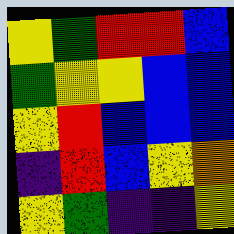[["yellow", "green", "red", "red", "blue"], ["green", "yellow", "yellow", "blue", "blue"], ["yellow", "red", "blue", "blue", "blue"], ["indigo", "red", "blue", "yellow", "orange"], ["yellow", "green", "indigo", "indigo", "yellow"]]